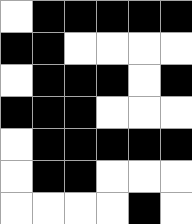[["white", "black", "black", "black", "black", "black"], ["black", "black", "white", "white", "white", "white"], ["white", "black", "black", "black", "white", "black"], ["black", "black", "black", "white", "white", "white"], ["white", "black", "black", "black", "black", "black"], ["white", "black", "black", "white", "white", "white"], ["white", "white", "white", "white", "black", "white"]]